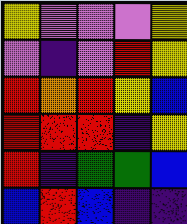[["yellow", "violet", "violet", "violet", "yellow"], ["violet", "indigo", "violet", "red", "yellow"], ["red", "orange", "red", "yellow", "blue"], ["red", "red", "red", "indigo", "yellow"], ["red", "indigo", "green", "green", "blue"], ["blue", "red", "blue", "indigo", "indigo"]]